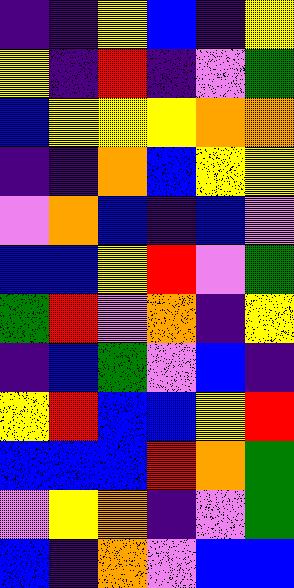[["indigo", "indigo", "yellow", "blue", "indigo", "yellow"], ["yellow", "indigo", "red", "indigo", "violet", "green"], ["blue", "yellow", "yellow", "yellow", "orange", "orange"], ["indigo", "indigo", "orange", "blue", "yellow", "yellow"], ["violet", "orange", "blue", "indigo", "blue", "violet"], ["blue", "blue", "yellow", "red", "violet", "green"], ["green", "red", "violet", "orange", "indigo", "yellow"], ["indigo", "blue", "green", "violet", "blue", "indigo"], ["yellow", "red", "blue", "blue", "yellow", "red"], ["blue", "blue", "blue", "red", "orange", "green"], ["violet", "yellow", "orange", "indigo", "violet", "green"], ["blue", "indigo", "orange", "violet", "blue", "blue"]]